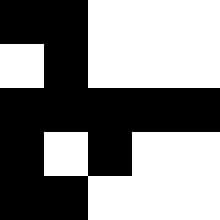[["black", "black", "white", "white", "white"], ["white", "black", "white", "white", "white"], ["black", "black", "black", "black", "black"], ["black", "white", "black", "white", "white"], ["black", "black", "white", "white", "white"]]